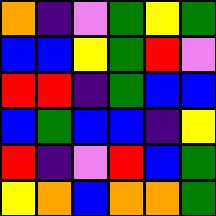[["orange", "indigo", "violet", "green", "yellow", "green"], ["blue", "blue", "yellow", "green", "red", "violet"], ["red", "red", "indigo", "green", "blue", "blue"], ["blue", "green", "blue", "blue", "indigo", "yellow"], ["red", "indigo", "violet", "red", "blue", "green"], ["yellow", "orange", "blue", "orange", "orange", "green"]]